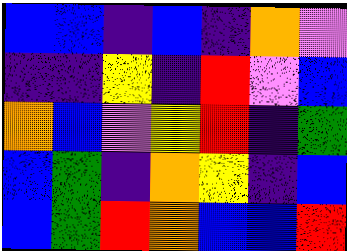[["blue", "blue", "indigo", "blue", "indigo", "orange", "violet"], ["indigo", "indigo", "yellow", "indigo", "red", "violet", "blue"], ["orange", "blue", "violet", "yellow", "red", "indigo", "green"], ["blue", "green", "indigo", "orange", "yellow", "indigo", "blue"], ["blue", "green", "red", "orange", "blue", "blue", "red"]]